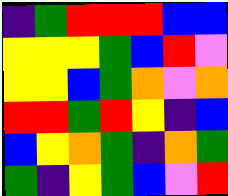[["indigo", "green", "red", "red", "red", "blue", "blue"], ["yellow", "yellow", "yellow", "green", "blue", "red", "violet"], ["yellow", "yellow", "blue", "green", "orange", "violet", "orange"], ["red", "red", "green", "red", "yellow", "indigo", "blue"], ["blue", "yellow", "orange", "green", "indigo", "orange", "green"], ["green", "indigo", "yellow", "green", "blue", "violet", "red"]]